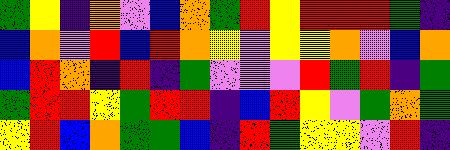[["green", "yellow", "indigo", "orange", "violet", "blue", "orange", "green", "red", "yellow", "red", "red", "red", "green", "indigo"], ["blue", "orange", "violet", "red", "blue", "red", "orange", "yellow", "violet", "yellow", "yellow", "orange", "violet", "blue", "orange"], ["blue", "red", "orange", "indigo", "red", "indigo", "green", "violet", "violet", "violet", "red", "green", "red", "indigo", "green"], ["green", "red", "red", "yellow", "green", "red", "red", "indigo", "blue", "red", "yellow", "violet", "green", "orange", "green"], ["yellow", "red", "blue", "orange", "green", "green", "blue", "indigo", "red", "green", "yellow", "yellow", "violet", "red", "indigo"]]